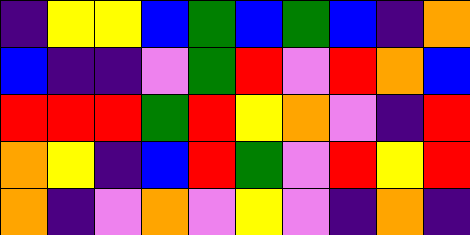[["indigo", "yellow", "yellow", "blue", "green", "blue", "green", "blue", "indigo", "orange"], ["blue", "indigo", "indigo", "violet", "green", "red", "violet", "red", "orange", "blue"], ["red", "red", "red", "green", "red", "yellow", "orange", "violet", "indigo", "red"], ["orange", "yellow", "indigo", "blue", "red", "green", "violet", "red", "yellow", "red"], ["orange", "indigo", "violet", "orange", "violet", "yellow", "violet", "indigo", "orange", "indigo"]]